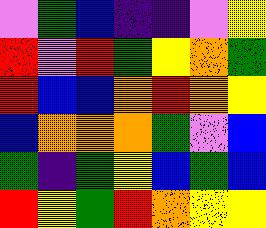[["violet", "green", "blue", "indigo", "indigo", "violet", "yellow"], ["red", "violet", "red", "green", "yellow", "orange", "green"], ["red", "blue", "blue", "orange", "red", "orange", "yellow"], ["blue", "orange", "orange", "orange", "green", "violet", "blue"], ["green", "indigo", "green", "yellow", "blue", "green", "blue"], ["red", "yellow", "green", "red", "orange", "yellow", "yellow"]]